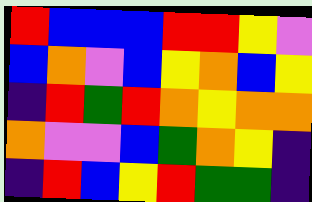[["red", "blue", "blue", "blue", "red", "red", "yellow", "violet"], ["blue", "orange", "violet", "blue", "yellow", "orange", "blue", "yellow"], ["indigo", "red", "green", "red", "orange", "yellow", "orange", "orange"], ["orange", "violet", "violet", "blue", "green", "orange", "yellow", "indigo"], ["indigo", "red", "blue", "yellow", "red", "green", "green", "indigo"]]